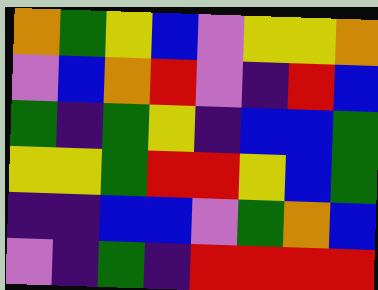[["orange", "green", "yellow", "blue", "violet", "yellow", "yellow", "orange"], ["violet", "blue", "orange", "red", "violet", "indigo", "red", "blue"], ["green", "indigo", "green", "yellow", "indigo", "blue", "blue", "green"], ["yellow", "yellow", "green", "red", "red", "yellow", "blue", "green"], ["indigo", "indigo", "blue", "blue", "violet", "green", "orange", "blue"], ["violet", "indigo", "green", "indigo", "red", "red", "red", "red"]]